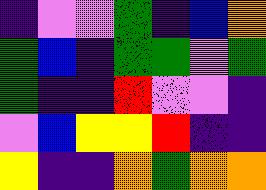[["indigo", "violet", "violet", "green", "indigo", "blue", "orange"], ["green", "blue", "indigo", "green", "green", "violet", "green"], ["green", "indigo", "indigo", "red", "violet", "violet", "indigo"], ["violet", "blue", "yellow", "yellow", "red", "indigo", "indigo"], ["yellow", "indigo", "indigo", "orange", "green", "orange", "orange"]]